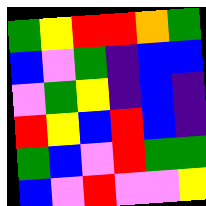[["green", "yellow", "red", "red", "orange", "green"], ["blue", "violet", "green", "indigo", "blue", "blue"], ["violet", "green", "yellow", "indigo", "blue", "indigo"], ["red", "yellow", "blue", "red", "blue", "indigo"], ["green", "blue", "violet", "red", "green", "green"], ["blue", "violet", "red", "violet", "violet", "yellow"]]